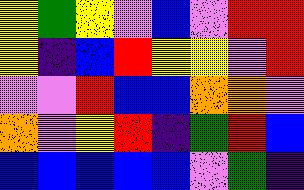[["yellow", "green", "yellow", "violet", "blue", "violet", "red", "red"], ["yellow", "indigo", "blue", "red", "yellow", "yellow", "violet", "red"], ["violet", "violet", "red", "blue", "blue", "orange", "orange", "violet"], ["orange", "violet", "yellow", "red", "indigo", "green", "red", "blue"], ["blue", "blue", "blue", "blue", "blue", "violet", "green", "indigo"]]